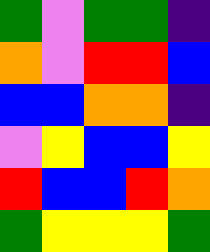[["green", "violet", "green", "green", "indigo"], ["orange", "violet", "red", "red", "blue"], ["blue", "blue", "orange", "orange", "indigo"], ["violet", "yellow", "blue", "blue", "yellow"], ["red", "blue", "blue", "red", "orange"], ["green", "yellow", "yellow", "yellow", "green"]]